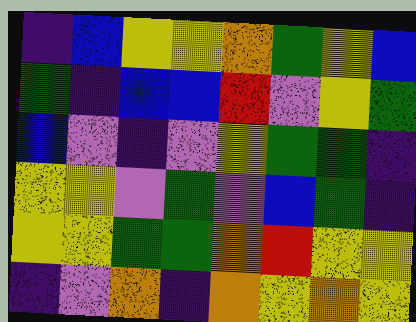[["indigo", "blue", "yellow", "yellow", "orange", "green", "yellow", "blue"], ["green", "indigo", "blue", "blue", "red", "violet", "yellow", "green"], ["blue", "violet", "indigo", "violet", "yellow", "green", "green", "indigo"], ["yellow", "yellow", "violet", "green", "violet", "blue", "green", "indigo"], ["yellow", "yellow", "green", "green", "orange", "red", "yellow", "yellow"], ["indigo", "violet", "orange", "indigo", "orange", "yellow", "orange", "yellow"]]